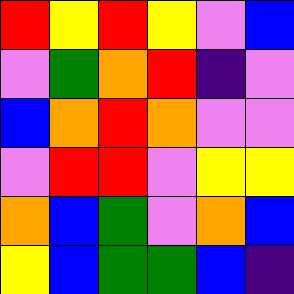[["red", "yellow", "red", "yellow", "violet", "blue"], ["violet", "green", "orange", "red", "indigo", "violet"], ["blue", "orange", "red", "orange", "violet", "violet"], ["violet", "red", "red", "violet", "yellow", "yellow"], ["orange", "blue", "green", "violet", "orange", "blue"], ["yellow", "blue", "green", "green", "blue", "indigo"]]